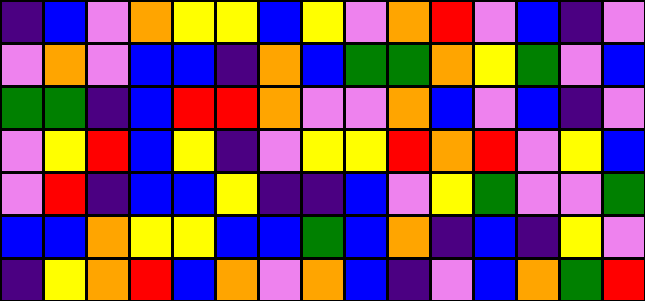[["indigo", "blue", "violet", "orange", "yellow", "yellow", "blue", "yellow", "violet", "orange", "red", "violet", "blue", "indigo", "violet"], ["violet", "orange", "violet", "blue", "blue", "indigo", "orange", "blue", "green", "green", "orange", "yellow", "green", "violet", "blue"], ["green", "green", "indigo", "blue", "red", "red", "orange", "violet", "violet", "orange", "blue", "violet", "blue", "indigo", "violet"], ["violet", "yellow", "red", "blue", "yellow", "indigo", "violet", "yellow", "yellow", "red", "orange", "red", "violet", "yellow", "blue"], ["violet", "red", "indigo", "blue", "blue", "yellow", "indigo", "indigo", "blue", "violet", "yellow", "green", "violet", "violet", "green"], ["blue", "blue", "orange", "yellow", "yellow", "blue", "blue", "green", "blue", "orange", "indigo", "blue", "indigo", "yellow", "violet"], ["indigo", "yellow", "orange", "red", "blue", "orange", "violet", "orange", "blue", "indigo", "violet", "blue", "orange", "green", "red"]]